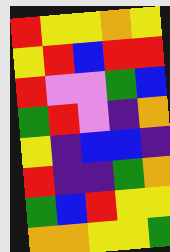[["red", "yellow", "yellow", "orange", "yellow"], ["yellow", "red", "blue", "red", "red"], ["red", "violet", "violet", "green", "blue"], ["green", "red", "violet", "indigo", "orange"], ["yellow", "indigo", "blue", "blue", "indigo"], ["red", "indigo", "indigo", "green", "orange"], ["green", "blue", "red", "yellow", "yellow"], ["orange", "orange", "yellow", "yellow", "green"]]